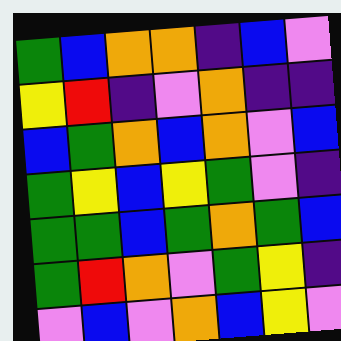[["green", "blue", "orange", "orange", "indigo", "blue", "violet"], ["yellow", "red", "indigo", "violet", "orange", "indigo", "indigo"], ["blue", "green", "orange", "blue", "orange", "violet", "blue"], ["green", "yellow", "blue", "yellow", "green", "violet", "indigo"], ["green", "green", "blue", "green", "orange", "green", "blue"], ["green", "red", "orange", "violet", "green", "yellow", "indigo"], ["violet", "blue", "violet", "orange", "blue", "yellow", "violet"]]